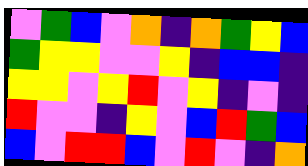[["violet", "green", "blue", "violet", "orange", "indigo", "orange", "green", "yellow", "blue"], ["green", "yellow", "yellow", "violet", "violet", "yellow", "indigo", "blue", "blue", "indigo"], ["yellow", "yellow", "violet", "yellow", "red", "violet", "yellow", "indigo", "violet", "indigo"], ["red", "violet", "violet", "indigo", "yellow", "violet", "blue", "red", "green", "blue"], ["blue", "violet", "red", "red", "blue", "violet", "red", "violet", "indigo", "orange"]]